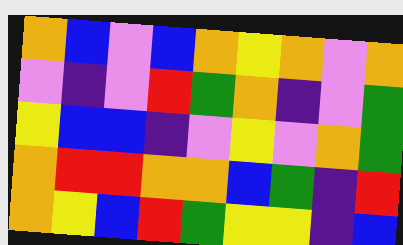[["orange", "blue", "violet", "blue", "orange", "yellow", "orange", "violet", "orange"], ["violet", "indigo", "violet", "red", "green", "orange", "indigo", "violet", "green"], ["yellow", "blue", "blue", "indigo", "violet", "yellow", "violet", "orange", "green"], ["orange", "red", "red", "orange", "orange", "blue", "green", "indigo", "red"], ["orange", "yellow", "blue", "red", "green", "yellow", "yellow", "indigo", "blue"]]